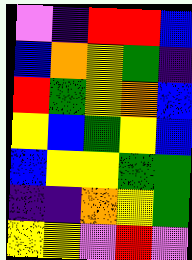[["violet", "indigo", "red", "red", "blue"], ["blue", "orange", "yellow", "green", "indigo"], ["red", "green", "yellow", "orange", "blue"], ["yellow", "blue", "green", "yellow", "blue"], ["blue", "yellow", "yellow", "green", "green"], ["indigo", "indigo", "orange", "yellow", "green"], ["yellow", "yellow", "violet", "red", "violet"]]